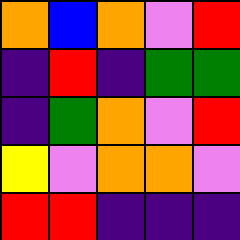[["orange", "blue", "orange", "violet", "red"], ["indigo", "red", "indigo", "green", "green"], ["indigo", "green", "orange", "violet", "red"], ["yellow", "violet", "orange", "orange", "violet"], ["red", "red", "indigo", "indigo", "indigo"]]